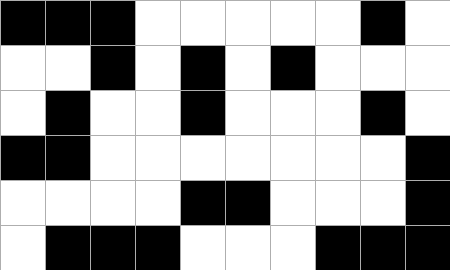[["black", "black", "black", "white", "white", "white", "white", "white", "black", "white"], ["white", "white", "black", "white", "black", "white", "black", "white", "white", "white"], ["white", "black", "white", "white", "black", "white", "white", "white", "black", "white"], ["black", "black", "white", "white", "white", "white", "white", "white", "white", "black"], ["white", "white", "white", "white", "black", "black", "white", "white", "white", "black"], ["white", "black", "black", "black", "white", "white", "white", "black", "black", "black"]]